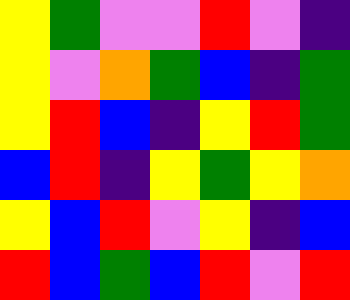[["yellow", "green", "violet", "violet", "red", "violet", "indigo"], ["yellow", "violet", "orange", "green", "blue", "indigo", "green"], ["yellow", "red", "blue", "indigo", "yellow", "red", "green"], ["blue", "red", "indigo", "yellow", "green", "yellow", "orange"], ["yellow", "blue", "red", "violet", "yellow", "indigo", "blue"], ["red", "blue", "green", "blue", "red", "violet", "red"]]